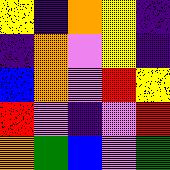[["yellow", "indigo", "orange", "yellow", "indigo"], ["indigo", "orange", "violet", "yellow", "indigo"], ["blue", "orange", "violet", "red", "yellow"], ["red", "violet", "indigo", "violet", "red"], ["orange", "green", "blue", "violet", "green"]]